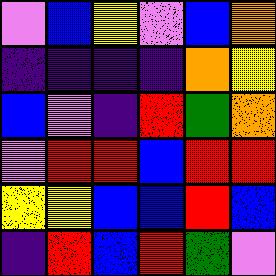[["violet", "blue", "yellow", "violet", "blue", "orange"], ["indigo", "indigo", "indigo", "indigo", "orange", "yellow"], ["blue", "violet", "indigo", "red", "green", "orange"], ["violet", "red", "red", "blue", "red", "red"], ["yellow", "yellow", "blue", "blue", "red", "blue"], ["indigo", "red", "blue", "red", "green", "violet"]]